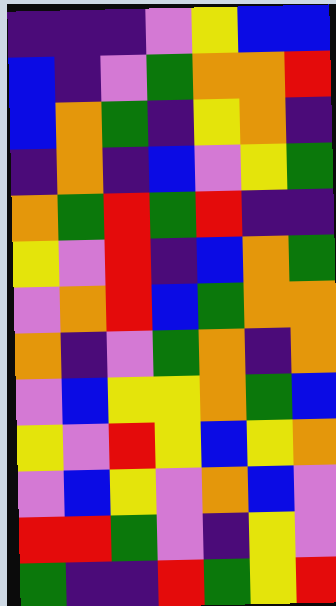[["indigo", "indigo", "indigo", "violet", "yellow", "blue", "blue"], ["blue", "indigo", "violet", "green", "orange", "orange", "red"], ["blue", "orange", "green", "indigo", "yellow", "orange", "indigo"], ["indigo", "orange", "indigo", "blue", "violet", "yellow", "green"], ["orange", "green", "red", "green", "red", "indigo", "indigo"], ["yellow", "violet", "red", "indigo", "blue", "orange", "green"], ["violet", "orange", "red", "blue", "green", "orange", "orange"], ["orange", "indigo", "violet", "green", "orange", "indigo", "orange"], ["violet", "blue", "yellow", "yellow", "orange", "green", "blue"], ["yellow", "violet", "red", "yellow", "blue", "yellow", "orange"], ["violet", "blue", "yellow", "violet", "orange", "blue", "violet"], ["red", "red", "green", "violet", "indigo", "yellow", "violet"], ["green", "indigo", "indigo", "red", "green", "yellow", "red"]]